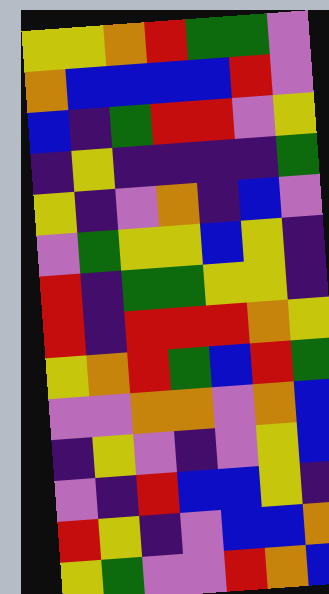[["yellow", "yellow", "orange", "red", "green", "green", "violet"], ["orange", "blue", "blue", "blue", "blue", "red", "violet"], ["blue", "indigo", "green", "red", "red", "violet", "yellow"], ["indigo", "yellow", "indigo", "indigo", "indigo", "indigo", "green"], ["yellow", "indigo", "violet", "orange", "indigo", "blue", "violet"], ["violet", "green", "yellow", "yellow", "blue", "yellow", "indigo"], ["red", "indigo", "green", "green", "yellow", "yellow", "indigo"], ["red", "indigo", "red", "red", "red", "orange", "yellow"], ["yellow", "orange", "red", "green", "blue", "red", "green"], ["violet", "violet", "orange", "orange", "violet", "orange", "blue"], ["indigo", "yellow", "violet", "indigo", "violet", "yellow", "blue"], ["violet", "indigo", "red", "blue", "blue", "yellow", "indigo"], ["red", "yellow", "indigo", "violet", "blue", "blue", "orange"], ["yellow", "green", "violet", "violet", "red", "orange", "blue"]]